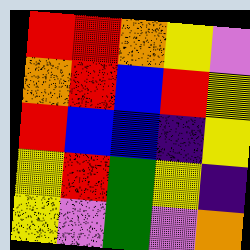[["red", "red", "orange", "yellow", "violet"], ["orange", "red", "blue", "red", "yellow"], ["red", "blue", "blue", "indigo", "yellow"], ["yellow", "red", "green", "yellow", "indigo"], ["yellow", "violet", "green", "violet", "orange"]]